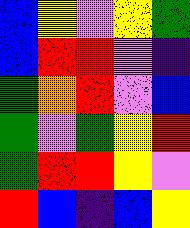[["blue", "yellow", "violet", "yellow", "green"], ["blue", "red", "red", "violet", "indigo"], ["green", "orange", "red", "violet", "blue"], ["green", "violet", "green", "yellow", "red"], ["green", "red", "red", "yellow", "violet"], ["red", "blue", "indigo", "blue", "yellow"]]